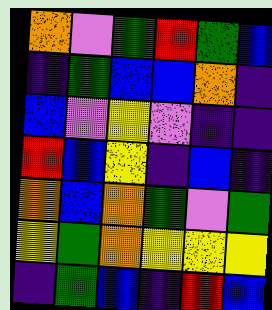[["orange", "violet", "green", "red", "green", "blue"], ["indigo", "green", "blue", "blue", "orange", "indigo"], ["blue", "violet", "yellow", "violet", "indigo", "indigo"], ["red", "blue", "yellow", "indigo", "blue", "indigo"], ["orange", "blue", "orange", "green", "violet", "green"], ["yellow", "green", "orange", "yellow", "yellow", "yellow"], ["indigo", "green", "blue", "indigo", "red", "blue"]]